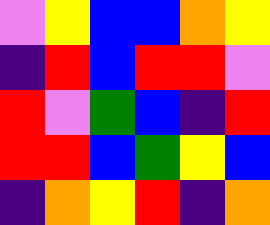[["violet", "yellow", "blue", "blue", "orange", "yellow"], ["indigo", "red", "blue", "red", "red", "violet"], ["red", "violet", "green", "blue", "indigo", "red"], ["red", "red", "blue", "green", "yellow", "blue"], ["indigo", "orange", "yellow", "red", "indigo", "orange"]]